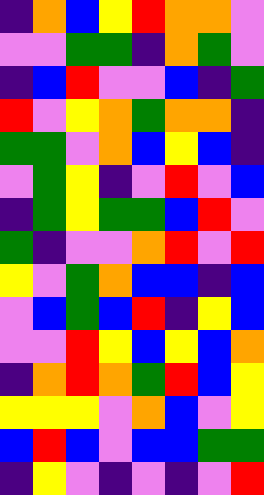[["indigo", "orange", "blue", "yellow", "red", "orange", "orange", "violet"], ["violet", "violet", "green", "green", "indigo", "orange", "green", "violet"], ["indigo", "blue", "red", "violet", "violet", "blue", "indigo", "green"], ["red", "violet", "yellow", "orange", "green", "orange", "orange", "indigo"], ["green", "green", "violet", "orange", "blue", "yellow", "blue", "indigo"], ["violet", "green", "yellow", "indigo", "violet", "red", "violet", "blue"], ["indigo", "green", "yellow", "green", "green", "blue", "red", "violet"], ["green", "indigo", "violet", "violet", "orange", "red", "violet", "red"], ["yellow", "violet", "green", "orange", "blue", "blue", "indigo", "blue"], ["violet", "blue", "green", "blue", "red", "indigo", "yellow", "blue"], ["violet", "violet", "red", "yellow", "blue", "yellow", "blue", "orange"], ["indigo", "orange", "red", "orange", "green", "red", "blue", "yellow"], ["yellow", "yellow", "yellow", "violet", "orange", "blue", "violet", "yellow"], ["blue", "red", "blue", "violet", "blue", "blue", "green", "green"], ["indigo", "yellow", "violet", "indigo", "violet", "indigo", "violet", "red"]]